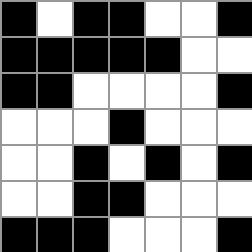[["black", "white", "black", "black", "white", "white", "black"], ["black", "black", "black", "black", "black", "white", "white"], ["black", "black", "white", "white", "white", "white", "black"], ["white", "white", "white", "black", "white", "white", "white"], ["white", "white", "black", "white", "black", "white", "black"], ["white", "white", "black", "black", "white", "white", "white"], ["black", "black", "black", "white", "white", "white", "black"]]